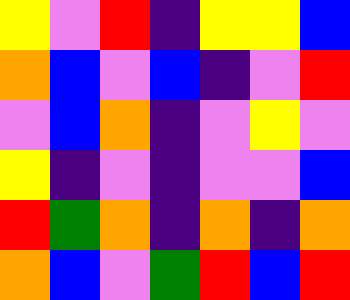[["yellow", "violet", "red", "indigo", "yellow", "yellow", "blue"], ["orange", "blue", "violet", "blue", "indigo", "violet", "red"], ["violet", "blue", "orange", "indigo", "violet", "yellow", "violet"], ["yellow", "indigo", "violet", "indigo", "violet", "violet", "blue"], ["red", "green", "orange", "indigo", "orange", "indigo", "orange"], ["orange", "blue", "violet", "green", "red", "blue", "red"]]